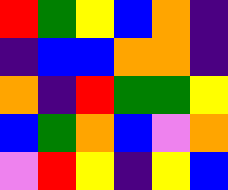[["red", "green", "yellow", "blue", "orange", "indigo"], ["indigo", "blue", "blue", "orange", "orange", "indigo"], ["orange", "indigo", "red", "green", "green", "yellow"], ["blue", "green", "orange", "blue", "violet", "orange"], ["violet", "red", "yellow", "indigo", "yellow", "blue"]]